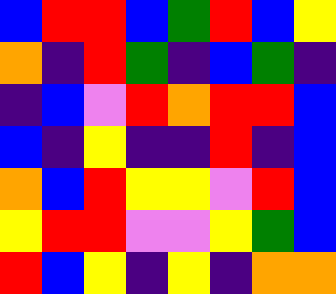[["blue", "red", "red", "blue", "green", "red", "blue", "yellow"], ["orange", "indigo", "red", "green", "indigo", "blue", "green", "indigo"], ["indigo", "blue", "violet", "red", "orange", "red", "red", "blue"], ["blue", "indigo", "yellow", "indigo", "indigo", "red", "indigo", "blue"], ["orange", "blue", "red", "yellow", "yellow", "violet", "red", "blue"], ["yellow", "red", "red", "violet", "violet", "yellow", "green", "blue"], ["red", "blue", "yellow", "indigo", "yellow", "indigo", "orange", "orange"]]